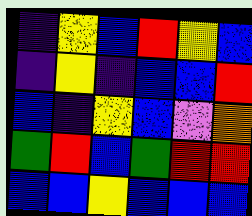[["indigo", "yellow", "blue", "red", "yellow", "blue"], ["indigo", "yellow", "indigo", "blue", "blue", "red"], ["blue", "indigo", "yellow", "blue", "violet", "orange"], ["green", "red", "blue", "green", "red", "red"], ["blue", "blue", "yellow", "blue", "blue", "blue"]]